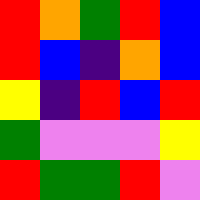[["red", "orange", "green", "red", "blue"], ["red", "blue", "indigo", "orange", "blue"], ["yellow", "indigo", "red", "blue", "red"], ["green", "violet", "violet", "violet", "yellow"], ["red", "green", "green", "red", "violet"]]